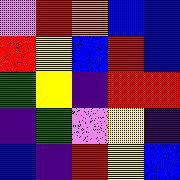[["violet", "red", "orange", "blue", "blue"], ["red", "yellow", "blue", "red", "blue"], ["green", "yellow", "indigo", "red", "red"], ["indigo", "green", "violet", "yellow", "indigo"], ["blue", "indigo", "red", "yellow", "blue"]]